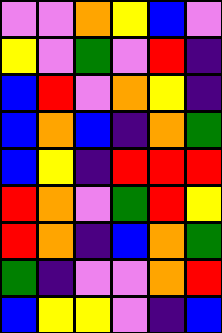[["violet", "violet", "orange", "yellow", "blue", "violet"], ["yellow", "violet", "green", "violet", "red", "indigo"], ["blue", "red", "violet", "orange", "yellow", "indigo"], ["blue", "orange", "blue", "indigo", "orange", "green"], ["blue", "yellow", "indigo", "red", "red", "red"], ["red", "orange", "violet", "green", "red", "yellow"], ["red", "orange", "indigo", "blue", "orange", "green"], ["green", "indigo", "violet", "violet", "orange", "red"], ["blue", "yellow", "yellow", "violet", "indigo", "blue"]]